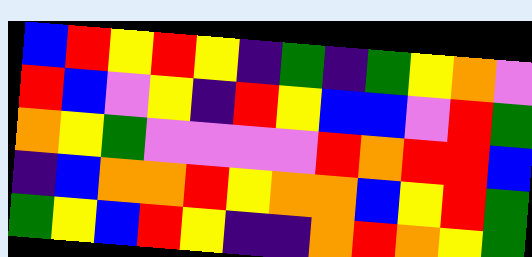[["blue", "red", "yellow", "red", "yellow", "indigo", "green", "indigo", "green", "yellow", "orange", "violet"], ["red", "blue", "violet", "yellow", "indigo", "red", "yellow", "blue", "blue", "violet", "red", "green"], ["orange", "yellow", "green", "violet", "violet", "violet", "violet", "red", "orange", "red", "red", "blue"], ["indigo", "blue", "orange", "orange", "red", "yellow", "orange", "orange", "blue", "yellow", "red", "green"], ["green", "yellow", "blue", "red", "yellow", "indigo", "indigo", "orange", "red", "orange", "yellow", "green"]]